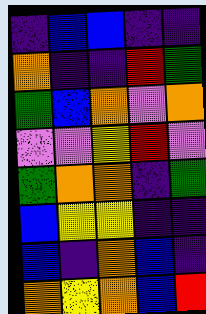[["indigo", "blue", "blue", "indigo", "indigo"], ["orange", "indigo", "indigo", "red", "green"], ["green", "blue", "orange", "violet", "orange"], ["violet", "violet", "yellow", "red", "violet"], ["green", "orange", "orange", "indigo", "green"], ["blue", "yellow", "yellow", "indigo", "indigo"], ["blue", "indigo", "orange", "blue", "indigo"], ["orange", "yellow", "orange", "blue", "red"]]